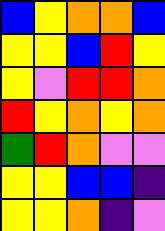[["blue", "yellow", "orange", "orange", "blue"], ["yellow", "yellow", "blue", "red", "yellow"], ["yellow", "violet", "red", "red", "orange"], ["red", "yellow", "orange", "yellow", "orange"], ["green", "red", "orange", "violet", "violet"], ["yellow", "yellow", "blue", "blue", "indigo"], ["yellow", "yellow", "orange", "indigo", "violet"]]